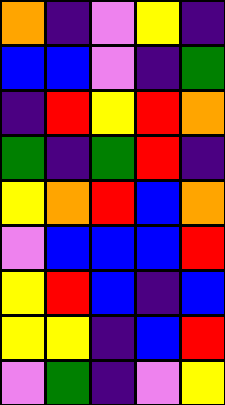[["orange", "indigo", "violet", "yellow", "indigo"], ["blue", "blue", "violet", "indigo", "green"], ["indigo", "red", "yellow", "red", "orange"], ["green", "indigo", "green", "red", "indigo"], ["yellow", "orange", "red", "blue", "orange"], ["violet", "blue", "blue", "blue", "red"], ["yellow", "red", "blue", "indigo", "blue"], ["yellow", "yellow", "indigo", "blue", "red"], ["violet", "green", "indigo", "violet", "yellow"]]